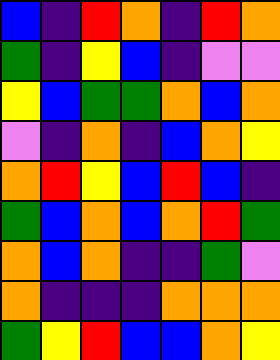[["blue", "indigo", "red", "orange", "indigo", "red", "orange"], ["green", "indigo", "yellow", "blue", "indigo", "violet", "violet"], ["yellow", "blue", "green", "green", "orange", "blue", "orange"], ["violet", "indigo", "orange", "indigo", "blue", "orange", "yellow"], ["orange", "red", "yellow", "blue", "red", "blue", "indigo"], ["green", "blue", "orange", "blue", "orange", "red", "green"], ["orange", "blue", "orange", "indigo", "indigo", "green", "violet"], ["orange", "indigo", "indigo", "indigo", "orange", "orange", "orange"], ["green", "yellow", "red", "blue", "blue", "orange", "yellow"]]